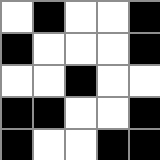[["white", "black", "white", "white", "black"], ["black", "white", "white", "white", "black"], ["white", "white", "black", "white", "white"], ["black", "black", "white", "white", "black"], ["black", "white", "white", "black", "black"]]